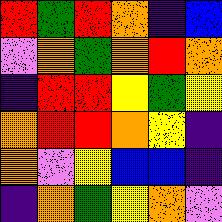[["red", "green", "red", "orange", "indigo", "blue"], ["violet", "orange", "green", "orange", "red", "orange"], ["indigo", "red", "red", "yellow", "green", "yellow"], ["orange", "red", "red", "orange", "yellow", "indigo"], ["orange", "violet", "yellow", "blue", "blue", "indigo"], ["indigo", "orange", "green", "yellow", "orange", "violet"]]